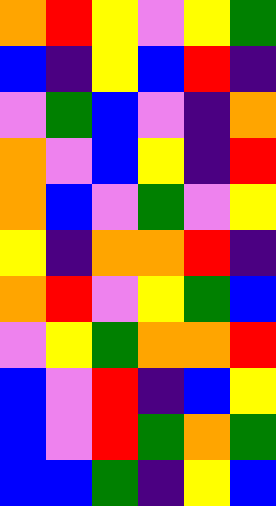[["orange", "red", "yellow", "violet", "yellow", "green"], ["blue", "indigo", "yellow", "blue", "red", "indigo"], ["violet", "green", "blue", "violet", "indigo", "orange"], ["orange", "violet", "blue", "yellow", "indigo", "red"], ["orange", "blue", "violet", "green", "violet", "yellow"], ["yellow", "indigo", "orange", "orange", "red", "indigo"], ["orange", "red", "violet", "yellow", "green", "blue"], ["violet", "yellow", "green", "orange", "orange", "red"], ["blue", "violet", "red", "indigo", "blue", "yellow"], ["blue", "violet", "red", "green", "orange", "green"], ["blue", "blue", "green", "indigo", "yellow", "blue"]]